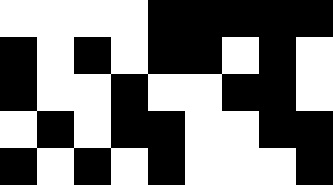[["white", "white", "white", "white", "black", "black", "black", "black", "black"], ["black", "white", "black", "white", "black", "black", "white", "black", "white"], ["black", "white", "white", "black", "white", "white", "black", "black", "white"], ["white", "black", "white", "black", "black", "white", "white", "black", "black"], ["black", "white", "black", "white", "black", "white", "white", "white", "black"]]